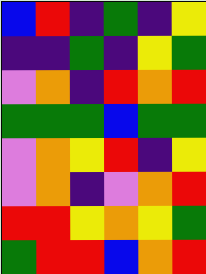[["blue", "red", "indigo", "green", "indigo", "yellow"], ["indigo", "indigo", "green", "indigo", "yellow", "green"], ["violet", "orange", "indigo", "red", "orange", "red"], ["green", "green", "green", "blue", "green", "green"], ["violet", "orange", "yellow", "red", "indigo", "yellow"], ["violet", "orange", "indigo", "violet", "orange", "red"], ["red", "red", "yellow", "orange", "yellow", "green"], ["green", "red", "red", "blue", "orange", "red"]]